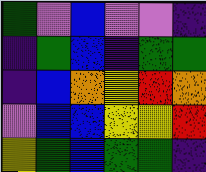[["green", "violet", "blue", "violet", "violet", "indigo"], ["indigo", "green", "blue", "indigo", "green", "green"], ["indigo", "blue", "orange", "yellow", "red", "orange"], ["violet", "blue", "blue", "yellow", "yellow", "red"], ["yellow", "green", "blue", "green", "green", "indigo"]]